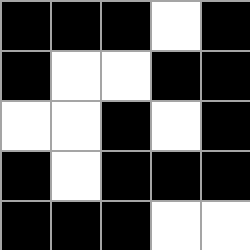[["black", "black", "black", "white", "black"], ["black", "white", "white", "black", "black"], ["white", "white", "black", "white", "black"], ["black", "white", "black", "black", "black"], ["black", "black", "black", "white", "white"]]